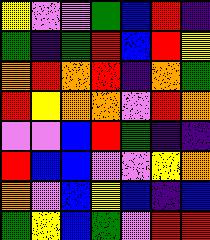[["yellow", "violet", "violet", "green", "blue", "red", "indigo"], ["green", "indigo", "green", "red", "blue", "red", "yellow"], ["orange", "red", "orange", "red", "indigo", "orange", "green"], ["red", "yellow", "orange", "orange", "violet", "red", "orange"], ["violet", "violet", "blue", "red", "green", "indigo", "indigo"], ["red", "blue", "blue", "violet", "violet", "yellow", "orange"], ["orange", "violet", "blue", "yellow", "blue", "indigo", "blue"], ["green", "yellow", "blue", "green", "violet", "red", "red"]]